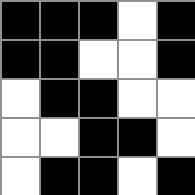[["black", "black", "black", "white", "black"], ["black", "black", "white", "white", "black"], ["white", "black", "black", "white", "white"], ["white", "white", "black", "black", "white"], ["white", "black", "black", "white", "black"]]